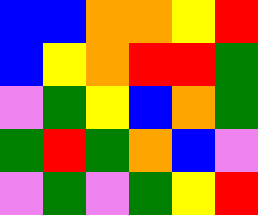[["blue", "blue", "orange", "orange", "yellow", "red"], ["blue", "yellow", "orange", "red", "red", "green"], ["violet", "green", "yellow", "blue", "orange", "green"], ["green", "red", "green", "orange", "blue", "violet"], ["violet", "green", "violet", "green", "yellow", "red"]]